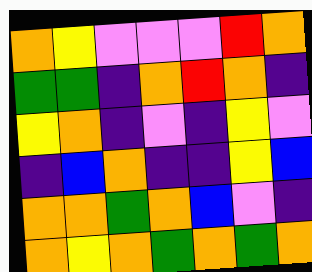[["orange", "yellow", "violet", "violet", "violet", "red", "orange"], ["green", "green", "indigo", "orange", "red", "orange", "indigo"], ["yellow", "orange", "indigo", "violet", "indigo", "yellow", "violet"], ["indigo", "blue", "orange", "indigo", "indigo", "yellow", "blue"], ["orange", "orange", "green", "orange", "blue", "violet", "indigo"], ["orange", "yellow", "orange", "green", "orange", "green", "orange"]]